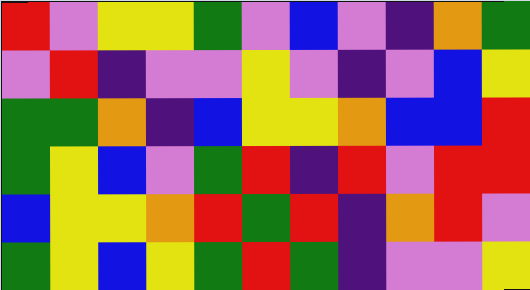[["red", "violet", "yellow", "yellow", "green", "violet", "blue", "violet", "indigo", "orange", "green"], ["violet", "red", "indigo", "violet", "violet", "yellow", "violet", "indigo", "violet", "blue", "yellow"], ["green", "green", "orange", "indigo", "blue", "yellow", "yellow", "orange", "blue", "blue", "red"], ["green", "yellow", "blue", "violet", "green", "red", "indigo", "red", "violet", "red", "red"], ["blue", "yellow", "yellow", "orange", "red", "green", "red", "indigo", "orange", "red", "violet"], ["green", "yellow", "blue", "yellow", "green", "red", "green", "indigo", "violet", "violet", "yellow"]]